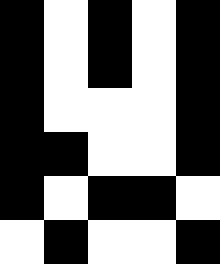[["black", "white", "black", "white", "black"], ["black", "white", "black", "white", "black"], ["black", "white", "white", "white", "black"], ["black", "black", "white", "white", "black"], ["black", "white", "black", "black", "white"], ["white", "black", "white", "white", "black"]]